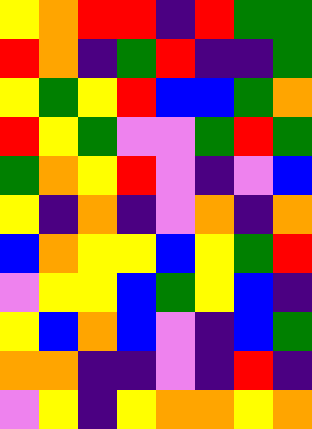[["yellow", "orange", "red", "red", "indigo", "red", "green", "green"], ["red", "orange", "indigo", "green", "red", "indigo", "indigo", "green"], ["yellow", "green", "yellow", "red", "blue", "blue", "green", "orange"], ["red", "yellow", "green", "violet", "violet", "green", "red", "green"], ["green", "orange", "yellow", "red", "violet", "indigo", "violet", "blue"], ["yellow", "indigo", "orange", "indigo", "violet", "orange", "indigo", "orange"], ["blue", "orange", "yellow", "yellow", "blue", "yellow", "green", "red"], ["violet", "yellow", "yellow", "blue", "green", "yellow", "blue", "indigo"], ["yellow", "blue", "orange", "blue", "violet", "indigo", "blue", "green"], ["orange", "orange", "indigo", "indigo", "violet", "indigo", "red", "indigo"], ["violet", "yellow", "indigo", "yellow", "orange", "orange", "yellow", "orange"]]